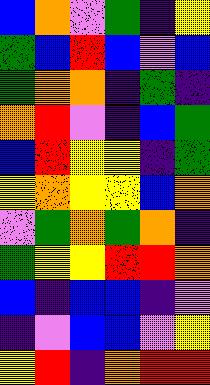[["blue", "orange", "violet", "green", "indigo", "yellow"], ["green", "blue", "red", "blue", "violet", "blue"], ["green", "orange", "orange", "indigo", "green", "indigo"], ["orange", "red", "violet", "indigo", "blue", "green"], ["blue", "red", "yellow", "yellow", "indigo", "green"], ["yellow", "orange", "yellow", "yellow", "blue", "orange"], ["violet", "green", "orange", "green", "orange", "indigo"], ["green", "yellow", "yellow", "red", "red", "orange"], ["blue", "indigo", "blue", "blue", "indigo", "violet"], ["indigo", "violet", "blue", "blue", "violet", "yellow"], ["yellow", "red", "indigo", "orange", "red", "red"]]